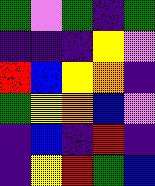[["green", "violet", "green", "indigo", "green"], ["indigo", "indigo", "indigo", "yellow", "violet"], ["red", "blue", "yellow", "orange", "indigo"], ["green", "yellow", "orange", "blue", "violet"], ["indigo", "blue", "indigo", "red", "indigo"], ["indigo", "yellow", "red", "green", "blue"]]